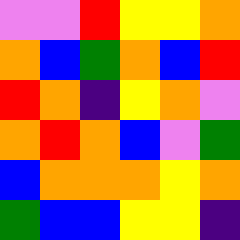[["violet", "violet", "red", "yellow", "yellow", "orange"], ["orange", "blue", "green", "orange", "blue", "red"], ["red", "orange", "indigo", "yellow", "orange", "violet"], ["orange", "red", "orange", "blue", "violet", "green"], ["blue", "orange", "orange", "orange", "yellow", "orange"], ["green", "blue", "blue", "yellow", "yellow", "indigo"]]